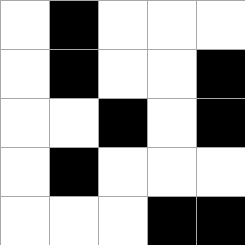[["white", "black", "white", "white", "white"], ["white", "black", "white", "white", "black"], ["white", "white", "black", "white", "black"], ["white", "black", "white", "white", "white"], ["white", "white", "white", "black", "black"]]